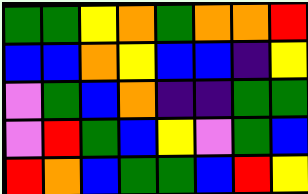[["green", "green", "yellow", "orange", "green", "orange", "orange", "red"], ["blue", "blue", "orange", "yellow", "blue", "blue", "indigo", "yellow"], ["violet", "green", "blue", "orange", "indigo", "indigo", "green", "green"], ["violet", "red", "green", "blue", "yellow", "violet", "green", "blue"], ["red", "orange", "blue", "green", "green", "blue", "red", "yellow"]]